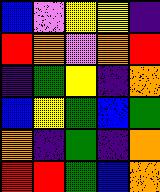[["blue", "violet", "yellow", "yellow", "indigo"], ["red", "orange", "violet", "orange", "red"], ["indigo", "green", "yellow", "indigo", "orange"], ["blue", "yellow", "green", "blue", "green"], ["orange", "indigo", "green", "indigo", "orange"], ["red", "red", "green", "blue", "orange"]]